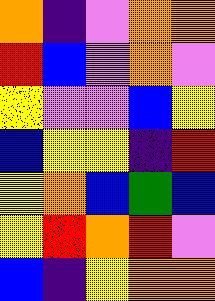[["orange", "indigo", "violet", "orange", "orange"], ["red", "blue", "violet", "orange", "violet"], ["yellow", "violet", "violet", "blue", "yellow"], ["blue", "yellow", "yellow", "indigo", "red"], ["yellow", "orange", "blue", "green", "blue"], ["yellow", "red", "orange", "red", "violet"], ["blue", "indigo", "yellow", "orange", "orange"]]